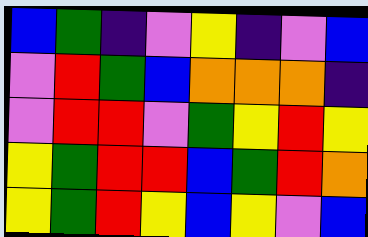[["blue", "green", "indigo", "violet", "yellow", "indigo", "violet", "blue"], ["violet", "red", "green", "blue", "orange", "orange", "orange", "indigo"], ["violet", "red", "red", "violet", "green", "yellow", "red", "yellow"], ["yellow", "green", "red", "red", "blue", "green", "red", "orange"], ["yellow", "green", "red", "yellow", "blue", "yellow", "violet", "blue"]]